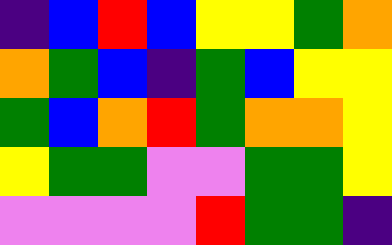[["indigo", "blue", "red", "blue", "yellow", "yellow", "green", "orange"], ["orange", "green", "blue", "indigo", "green", "blue", "yellow", "yellow"], ["green", "blue", "orange", "red", "green", "orange", "orange", "yellow"], ["yellow", "green", "green", "violet", "violet", "green", "green", "yellow"], ["violet", "violet", "violet", "violet", "red", "green", "green", "indigo"]]